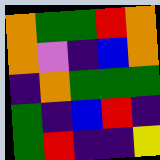[["orange", "green", "green", "red", "orange"], ["orange", "violet", "indigo", "blue", "orange"], ["indigo", "orange", "green", "green", "green"], ["green", "indigo", "blue", "red", "indigo"], ["green", "red", "indigo", "indigo", "yellow"]]